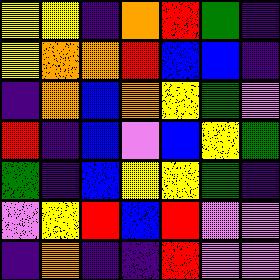[["yellow", "yellow", "indigo", "orange", "red", "green", "indigo"], ["yellow", "orange", "orange", "red", "blue", "blue", "indigo"], ["indigo", "orange", "blue", "orange", "yellow", "green", "violet"], ["red", "indigo", "blue", "violet", "blue", "yellow", "green"], ["green", "indigo", "blue", "yellow", "yellow", "green", "indigo"], ["violet", "yellow", "red", "blue", "red", "violet", "violet"], ["indigo", "orange", "indigo", "indigo", "red", "violet", "violet"]]